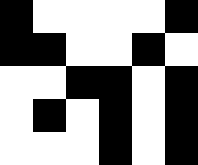[["black", "white", "white", "white", "white", "black"], ["black", "black", "white", "white", "black", "white"], ["white", "white", "black", "black", "white", "black"], ["white", "black", "white", "black", "white", "black"], ["white", "white", "white", "black", "white", "black"]]